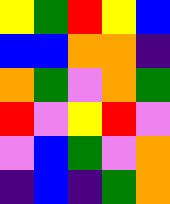[["yellow", "green", "red", "yellow", "blue"], ["blue", "blue", "orange", "orange", "indigo"], ["orange", "green", "violet", "orange", "green"], ["red", "violet", "yellow", "red", "violet"], ["violet", "blue", "green", "violet", "orange"], ["indigo", "blue", "indigo", "green", "orange"]]